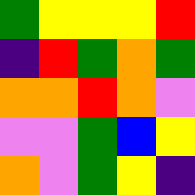[["green", "yellow", "yellow", "yellow", "red"], ["indigo", "red", "green", "orange", "green"], ["orange", "orange", "red", "orange", "violet"], ["violet", "violet", "green", "blue", "yellow"], ["orange", "violet", "green", "yellow", "indigo"]]